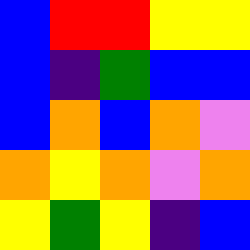[["blue", "red", "red", "yellow", "yellow"], ["blue", "indigo", "green", "blue", "blue"], ["blue", "orange", "blue", "orange", "violet"], ["orange", "yellow", "orange", "violet", "orange"], ["yellow", "green", "yellow", "indigo", "blue"]]